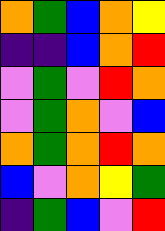[["orange", "green", "blue", "orange", "yellow"], ["indigo", "indigo", "blue", "orange", "red"], ["violet", "green", "violet", "red", "orange"], ["violet", "green", "orange", "violet", "blue"], ["orange", "green", "orange", "red", "orange"], ["blue", "violet", "orange", "yellow", "green"], ["indigo", "green", "blue", "violet", "red"]]